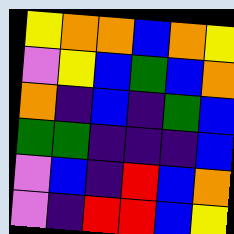[["yellow", "orange", "orange", "blue", "orange", "yellow"], ["violet", "yellow", "blue", "green", "blue", "orange"], ["orange", "indigo", "blue", "indigo", "green", "blue"], ["green", "green", "indigo", "indigo", "indigo", "blue"], ["violet", "blue", "indigo", "red", "blue", "orange"], ["violet", "indigo", "red", "red", "blue", "yellow"]]